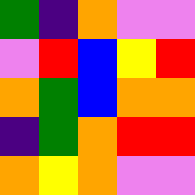[["green", "indigo", "orange", "violet", "violet"], ["violet", "red", "blue", "yellow", "red"], ["orange", "green", "blue", "orange", "orange"], ["indigo", "green", "orange", "red", "red"], ["orange", "yellow", "orange", "violet", "violet"]]